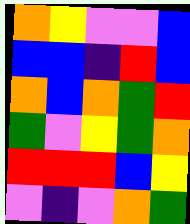[["orange", "yellow", "violet", "violet", "blue"], ["blue", "blue", "indigo", "red", "blue"], ["orange", "blue", "orange", "green", "red"], ["green", "violet", "yellow", "green", "orange"], ["red", "red", "red", "blue", "yellow"], ["violet", "indigo", "violet", "orange", "green"]]